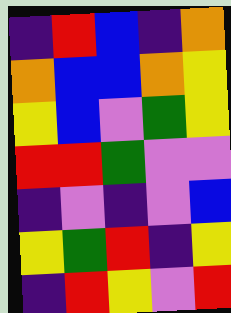[["indigo", "red", "blue", "indigo", "orange"], ["orange", "blue", "blue", "orange", "yellow"], ["yellow", "blue", "violet", "green", "yellow"], ["red", "red", "green", "violet", "violet"], ["indigo", "violet", "indigo", "violet", "blue"], ["yellow", "green", "red", "indigo", "yellow"], ["indigo", "red", "yellow", "violet", "red"]]